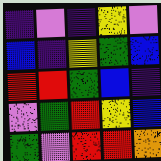[["indigo", "violet", "indigo", "yellow", "violet"], ["blue", "indigo", "yellow", "green", "blue"], ["red", "red", "green", "blue", "indigo"], ["violet", "green", "red", "yellow", "blue"], ["green", "violet", "red", "red", "orange"]]